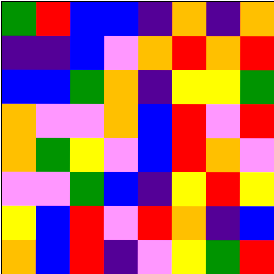[["green", "red", "blue", "blue", "indigo", "orange", "indigo", "orange"], ["indigo", "indigo", "blue", "violet", "orange", "red", "orange", "red"], ["blue", "blue", "green", "orange", "indigo", "yellow", "yellow", "green"], ["orange", "violet", "violet", "orange", "blue", "red", "violet", "red"], ["orange", "green", "yellow", "violet", "blue", "red", "orange", "violet"], ["violet", "violet", "green", "blue", "indigo", "yellow", "red", "yellow"], ["yellow", "blue", "red", "violet", "red", "orange", "indigo", "blue"], ["orange", "blue", "red", "indigo", "violet", "yellow", "green", "red"]]